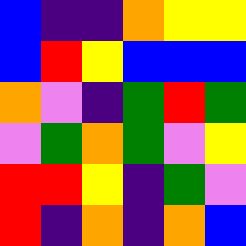[["blue", "indigo", "indigo", "orange", "yellow", "yellow"], ["blue", "red", "yellow", "blue", "blue", "blue"], ["orange", "violet", "indigo", "green", "red", "green"], ["violet", "green", "orange", "green", "violet", "yellow"], ["red", "red", "yellow", "indigo", "green", "violet"], ["red", "indigo", "orange", "indigo", "orange", "blue"]]